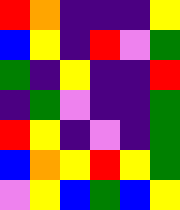[["red", "orange", "indigo", "indigo", "indigo", "yellow"], ["blue", "yellow", "indigo", "red", "violet", "green"], ["green", "indigo", "yellow", "indigo", "indigo", "red"], ["indigo", "green", "violet", "indigo", "indigo", "green"], ["red", "yellow", "indigo", "violet", "indigo", "green"], ["blue", "orange", "yellow", "red", "yellow", "green"], ["violet", "yellow", "blue", "green", "blue", "yellow"]]